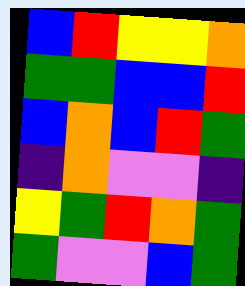[["blue", "red", "yellow", "yellow", "orange"], ["green", "green", "blue", "blue", "red"], ["blue", "orange", "blue", "red", "green"], ["indigo", "orange", "violet", "violet", "indigo"], ["yellow", "green", "red", "orange", "green"], ["green", "violet", "violet", "blue", "green"]]